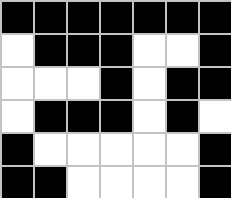[["black", "black", "black", "black", "black", "black", "black"], ["white", "black", "black", "black", "white", "white", "black"], ["white", "white", "white", "black", "white", "black", "black"], ["white", "black", "black", "black", "white", "black", "white"], ["black", "white", "white", "white", "white", "white", "black"], ["black", "black", "white", "white", "white", "white", "black"]]